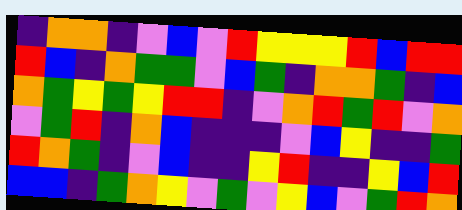[["indigo", "orange", "orange", "indigo", "violet", "blue", "violet", "red", "yellow", "yellow", "yellow", "red", "blue", "red", "red"], ["red", "blue", "indigo", "orange", "green", "green", "violet", "blue", "green", "indigo", "orange", "orange", "green", "indigo", "blue"], ["orange", "green", "yellow", "green", "yellow", "red", "red", "indigo", "violet", "orange", "red", "green", "red", "violet", "orange"], ["violet", "green", "red", "indigo", "orange", "blue", "indigo", "indigo", "indigo", "violet", "blue", "yellow", "indigo", "indigo", "green"], ["red", "orange", "green", "indigo", "violet", "blue", "indigo", "indigo", "yellow", "red", "indigo", "indigo", "yellow", "blue", "red"], ["blue", "blue", "indigo", "green", "orange", "yellow", "violet", "green", "violet", "yellow", "blue", "violet", "green", "red", "orange"]]